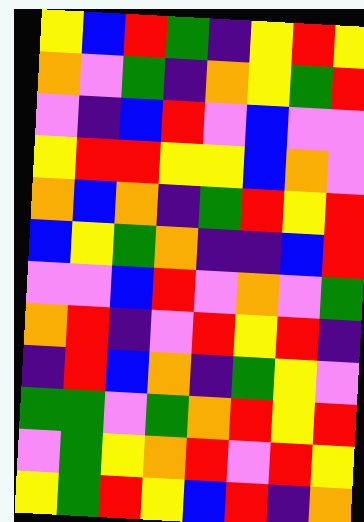[["yellow", "blue", "red", "green", "indigo", "yellow", "red", "yellow"], ["orange", "violet", "green", "indigo", "orange", "yellow", "green", "red"], ["violet", "indigo", "blue", "red", "violet", "blue", "violet", "violet"], ["yellow", "red", "red", "yellow", "yellow", "blue", "orange", "violet"], ["orange", "blue", "orange", "indigo", "green", "red", "yellow", "red"], ["blue", "yellow", "green", "orange", "indigo", "indigo", "blue", "red"], ["violet", "violet", "blue", "red", "violet", "orange", "violet", "green"], ["orange", "red", "indigo", "violet", "red", "yellow", "red", "indigo"], ["indigo", "red", "blue", "orange", "indigo", "green", "yellow", "violet"], ["green", "green", "violet", "green", "orange", "red", "yellow", "red"], ["violet", "green", "yellow", "orange", "red", "violet", "red", "yellow"], ["yellow", "green", "red", "yellow", "blue", "red", "indigo", "orange"]]